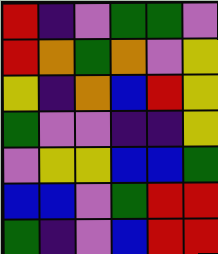[["red", "indigo", "violet", "green", "green", "violet"], ["red", "orange", "green", "orange", "violet", "yellow"], ["yellow", "indigo", "orange", "blue", "red", "yellow"], ["green", "violet", "violet", "indigo", "indigo", "yellow"], ["violet", "yellow", "yellow", "blue", "blue", "green"], ["blue", "blue", "violet", "green", "red", "red"], ["green", "indigo", "violet", "blue", "red", "red"]]